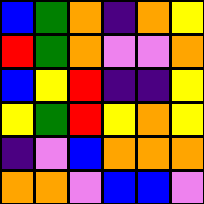[["blue", "green", "orange", "indigo", "orange", "yellow"], ["red", "green", "orange", "violet", "violet", "orange"], ["blue", "yellow", "red", "indigo", "indigo", "yellow"], ["yellow", "green", "red", "yellow", "orange", "yellow"], ["indigo", "violet", "blue", "orange", "orange", "orange"], ["orange", "orange", "violet", "blue", "blue", "violet"]]